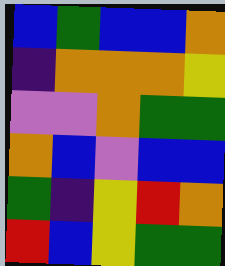[["blue", "green", "blue", "blue", "orange"], ["indigo", "orange", "orange", "orange", "yellow"], ["violet", "violet", "orange", "green", "green"], ["orange", "blue", "violet", "blue", "blue"], ["green", "indigo", "yellow", "red", "orange"], ["red", "blue", "yellow", "green", "green"]]